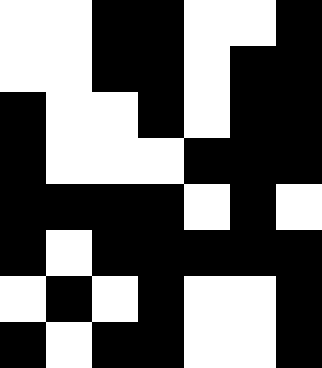[["white", "white", "black", "black", "white", "white", "black"], ["white", "white", "black", "black", "white", "black", "black"], ["black", "white", "white", "black", "white", "black", "black"], ["black", "white", "white", "white", "black", "black", "black"], ["black", "black", "black", "black", "white", "black", "white"], ["black", "white", "black", "black", "black", "black", "black"], ["white", "black", "white", "black", "white", "white", "black"], ["black", "white", "black", "black", "white", "white", "black"]]